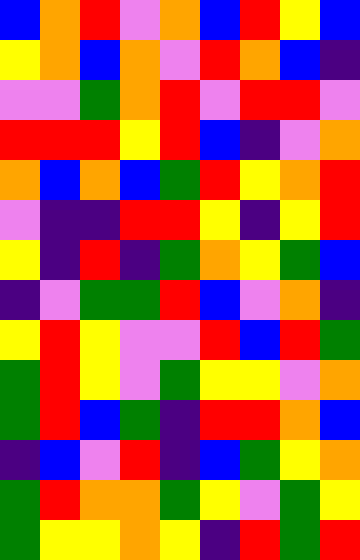[["blue", "orange", "red", "violet", "orange", "blue", "red", "yellow", "blue"], ["yellow", "orange", "blue", "orange", "violet", "red", "orange", "blue", "indigo"], ["violet", "violet", "green", "orange", "red", "violet", "red", "red", "violet"], ["red", "red", "red", "yellow", "red", "blue", "indigo", "violet", "orange"], ["orange", "blue", "orange", "blue", "green", "red", "yellow", "orange", "red"], ["violet", "indigo", "indigo", "red", "red", "yellow", "indigo", "yellow", "red"], ["yellow", "indigo", "red", "indigo", "green", "orange", "yellow", "green", "blue"], ["indigo", "violet", "green", "green", "red", "blue", "violet", "orange", "indigo"], ["yellow", "red", "yellow", "violet", "violet", "red", "blue", "red", "green"], ["green", "red", "yellow", "violet", "green", "yellow", "yellow", "violet", "orange"], ["green", "red", "blue", "green", "indigo", "red", "red", "orange", "blue"], ["indigo", "blue", "violet", "red", "indigo", "blue", "green", "yellow", "orange"], ["green", "red", "orange", "orange", "green", "yellow", "violet", "green", "yellow"], ["green", "yellow", "yellow", "orange", "yellow", "indigo", "red", "green", "red"]]